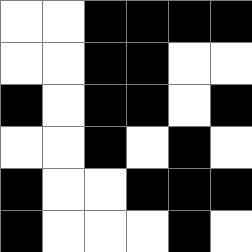[["white", "white", "black", "black", "black", "black"], ["white", "white", "black", "black", "white", "white"], ["black", "white", "black", "black", "white", "black"], ["white", "white", "black", "white", "black", "white"], ["black", "white", "white", "black", "black", "black"], ["black", "white", "white", "white", "black", "white"]]